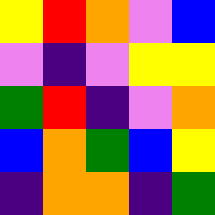[["yellow", "red", "orange", "violet", "blue"], ["violet", "indigo", "violet", "yellow", "yellow"], ["green", "red", "indigo", "violet", "orange"], ["blue", "orange", "green", "blue", "yellow"], ["indigo", "orange", "orange", "indigo", "green"]]